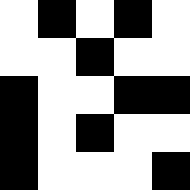[["white", "black", "white", "black", "white"], ["white", "white", "black", "white", "white"], ["black", "white", "white", "black", "black"], ["black", "white", "black", "white", "white"], ["black", "white", "white", "white", "black"]]